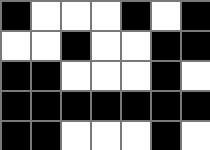[["black", "white", "white", "white", "black", "white", "black"], ["white", "white", "black", "white", "white", "black", "black"], ["black", "black", "white", "white", "white", "black", "white"], ["black", "black", "black", "black", "black", "black", "black"], ["black", "black", "white", "white", "white", "black", "white"]]